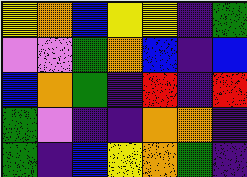[["yellow", "orange", "blue", "yellow", "yellow", "indigo", "green"], ["violet", "violet", "green", "orange", "blue", "indigo", "blue"], ["blue", "orange", "green", "indigo", "red", "indigo", "red"], ["green", "violet", "indigo", "indigo", "orange", "orange", "indigo"], ["green", "indigo", "blue", "yellow", "orange", "green", "indigo"]]